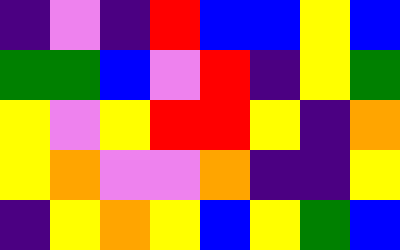[["indigo", "violet", "indigo", "red", "blue", "blue", "yellow", "blue"], ["green", "green", "blue", "violet", "red", "indigo", "yellow", "green"], ["yellow", "violet", "yellow", "red", "red", "yellow", "indigo", "orange"], ["yellow", "orange", "violet", "violet", "orange", "indigo", "indigo", "yellow"], ["indigo", "yellow", "orange", "yellow", "blue", "yellow", "green", "blue"]]